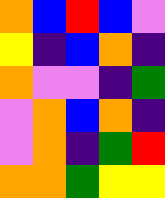[["orange", "blue", "red", "blue", "violet"], ["yellow", "indigo", "blue", "orange", "indigo"], ["orange", "violet", "violet", "indigo", "green"], ["violet", "orange", "blue", "orange", "indigo"], ["violet", "orange", "indigo", "green", "red"], ["orange", "orange", "green", "yellow", "yellow"]]